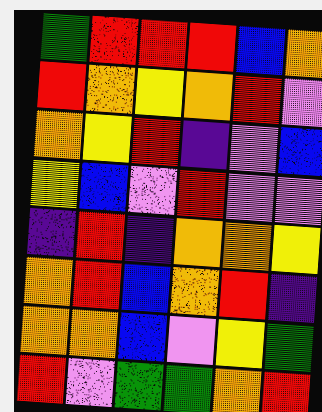[["green", "red", "red", "red", "blue", "orange"], ["red", "orange", "yellow", "orange", "red", "violet"], ["orange", "yellow", "red", "indigo", "violet", "blue"], ["yellow", "blue", "violet", "red", "violet", "violet"], ["indigo", "red", "indigo", "orange", "orange", "yellow"], ["orange", "red", "blue", "orange", "red", "indigo"], ["orange", "orange", "blue", "violet", "yellow", "green"], ["red", "violet", "green", "green", "orange", "red"]]